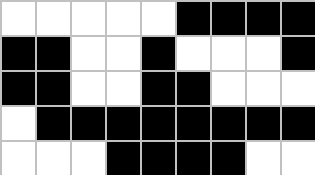[["white", "white", "white", "white", "white", "black", "black", "black", "black"], ["black", "black", "white", "white", "black", "white", "white", "white", "black"], ["black", "black", "white", "white", "black", "black", "white", "white", "white"], ["white", "black", "black", "black", "black", "black", "black", "black", "black"], ["white", "white", "white", "black", "black", "black", "black", "white", "white"]]